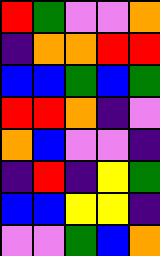[["red", "green", "violet", "violet", "orange"], ["indigo", "orange", "orange", "red", "red"], ["blue", "blue", "green", "blue", "green"], ["red", "red", "orange", "indigo", "violet"], ["orange", "blue", "violet", "violet", "indigo"], ["indigo", "red", "indigo", "yellow", "green"], ["blue", "blue", "yellow", "yellow", "indigo"], ["violet", "violet", "green", "blue", "orange"]]